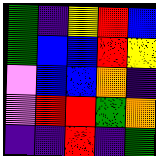[["green", "indigo", "yellow", "red", "blue"], ["green", "blue", "blue", "red", "yellow"], ["violet", "blue", "blue", "orange", "indigo"], ["violet", "red", "red", "green", "orange"], ["indigo", "indigo", "red", "indigo", "green"]]